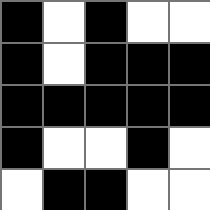[["black", "white", "black", "white", "white"], ["black", "white", "black", "black", "black"], ["black", "black", "black", "black", "black"], ["black", "white", "white", "black", "white"], ["white", "black", "black", "white", "white"]]